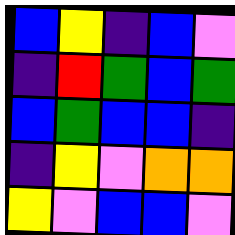[["blue", "yellow", "indigo", "blue", "violet"], ["indigo", "red", "green", "blue", "green"], ["blue", "green", "blue", "blue", "indigo"], ["indigo", "yellow", "violet", "orange", "orange"], ["yellow", "violet", "blue", "blue", "violet"]]